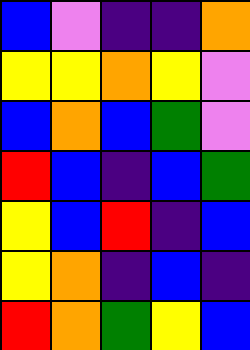[["blue", "violet", "indigo", "indigo", "orange"], ["yellow", "yellow", "orange", "yellow", "violet"], ["blue", "orange", "blue", "green", "violet"], ["red", "blue", "indigo", "blue", "green"], ["yellow", "blue", "red", "indigo", "blue"], ["yellow", "orange", "indigo", "blue", "indigo"], ["red", "orange", "green", "yellow", "blue"]]